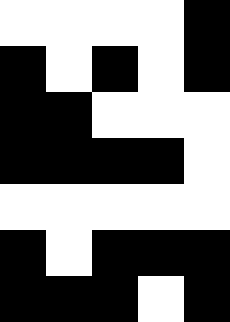[["white", "white", "white", "white", "black"], ["black", "white", "black", "white", "black"], ["black", "black", "white", "white", "white"], ["black", "black", "black", "black", "white"], ["white", "white", "white", "white", "white"], ["black", "white", "black", "black", "black"], ["black", "black", "black", "white", "black"]]